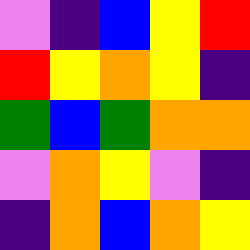[["violet", "indigo", "blue", "yellow", "red"], ["red", "yellow", "orange", "yellow", "indigo"], ["green", "blue", "green", "orange", "orange"], ["violet", "orange", "yellow", "violet", "indigo"], ["indigo", "orange", "blue", "orange", "yellow"]]